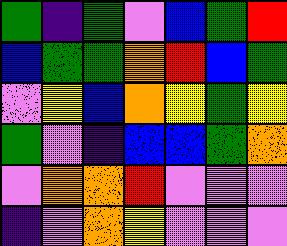[["green", "indigo", "green", "violet", "blue", "green", "red"], ["blue", "green", "green", "orange", "red", "blue", "green"], ["violet", "yellow", "blue", "orange", "yellow", "green", "yellow"], ["green", "violet", "indigo", "blue", "blue", "green", "orange"], ["violet", "orange", "orange", "red", "violet", "violet", "violet"], ["indigo", "violet", "orange", "yellow", "violet", "violet", "violet"]]